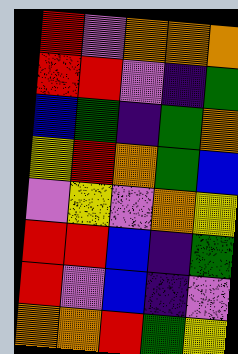[["red", "violet", "orange", "orange", "orange"], ["red", "red", "violet", "indigo", "green"], ["blue", "green", "indigo", "green", "orange"], ["yellow", "red", "orange", "green", "blue"], ["violet", "yellow", "violet", "orange", "yellow"], ["red", "red", "blue", "indigo", "green"], ["red", "violet", "blue", "indigo", "violet"], ["orange", "orange", "red", "green", "yellow"]]